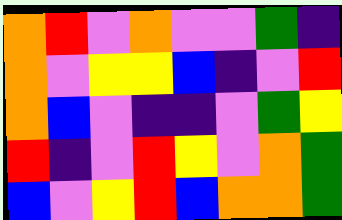[["orange", "red", "violet", "orange", "violet", "violet", "green", "indigo"], ["orange", "violet", "yellow", "yellow", "blue", "indigo", "violet", "red"], ["orange", "blue", "violet", "indigo", "indigo", "violet", "green", "yellow"], ["red", "indigo", "violet", "red", "yellow", "violet", "orange", "green"], ["blue", "violet", "yellow", "red", "blue", "orange", "orange", "green"]]